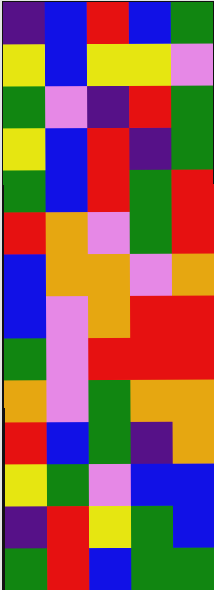[["indigo", "blue", "red", "blue", "green"], ["yellow", "blue", "yellow", "yellow", "violet"], ["green", "violet", "indigo", "red", "green"], ["yellow", "blue", "red", "indigo", "green"], ["green", "blue", "red", "green", "red"], ["red", "orange", "violet", "green", "red"], ["blue", "orange", "orange", "violet", "orange"], ["blue", "violet", "orange", "red", "red"], ["green", "violet", "red", "red", "red"], ["orange", "violet", "green", "orange", "orange"], ["red", "blue", "green", "indigo", "orange"], ["yellow", "green", "violet", "blue", "blue"], ["indigo", "red", "yellow", "green", "blue"], ["green", "red", "blue", "green", "green"]]